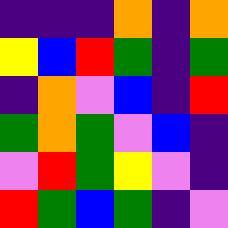[["indigo", "indigo", "indigo", "orange", "indigo", "orange"], ["yellow", "blue", "red", "green", "indigo", "green"], ["indigo", "orange", "violet", "blue", "indigo", "red"], ["green", "orange", "green", "violet", "blue", "indigo"], ["violet", "red", "green", "yellow", "violet", "indigo"], ["red", "green", "blue", "green", "indigo", "violet"]]